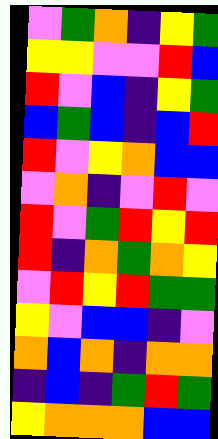[["violet", "green", "orange", "indigo", "yellow", "green"], ["yellow", "yellow", "violet", "violet", "red", "blue"], ["red", "violet", "blue", "indigo", "yellow", "green"], ["blue", "green", "blue", "indigo", "blue", "red"], ["red", "violet", "yellow", "orange", "blue", "blue"], ["violet", "orange", "indigo", "violet", "red", "violet"], ["red", "violet", "green", "red", "yellow", "red"], ["red", "indigo", "orange", "green", "orange", "yellow"], ["violet", "red", "yellow", "red", "green", "green"], ["yellow", "violet", "blue", "blue", "indigo", "violet"], ["orange", "blue", "orange", "indigo", "orange", "orange"], ["indigo", "blue", "indigo", "green", "red", "green"], ["yellow", "orange", "orange", "orange", "blue", "blue"]]